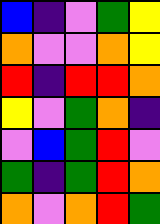[["blue", "indigo", "violet", "green", "yellow"], ["orange", "violet", "violet", "orange", "yellow"], ["red", "indigo", "red", "red", "orange"], ["yellow", "violet", "green", "orange", "indigo"], ["violet", "blue", "green", "red", "violet"], ["green", "indigo", "green", "red", "orange"], ["orange", "violet", "orange", "red", "green"]]